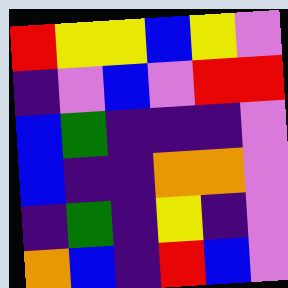[["red", "yellow", "yellow", "blue", "yellow", "violet"], ["indigo", "violet", "blue", "violet", "red", "red"], ["blue", "green", "indigo", "indigo", "indigo", "violet"], ["blue", "indigo", "indigo", "orange", "orange", "violet"], ["indigo", "green", "indigo", "yellow", "indigo", "violet"], ["orange", "blue", "indigo", "red", "blue", "violet"]]